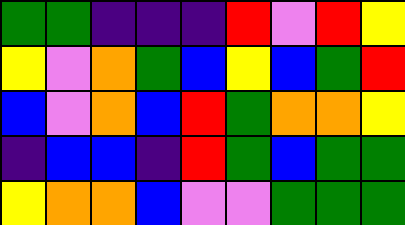[["green", "green", "indigo", "indigo", "indigo", "red", "violet", "red", "yellow"], ["yellow", "violet", "orange", "green", "blue", "yellow", "blue", "green", "red"], ["blue", "violet", "orange", "blue", "red", "green", "orange", "orange", "yellow"], ["indigo", "blue", "blue", "indigo", "red", "green", "blue", "green", "green"], ["yellow", "orange", "orange", "blue", "violet", "violet", "green", "green", "green"]]